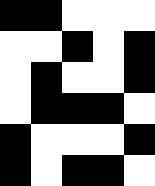[["black", "black", "white", "white", "white"], ["white", "white", "black", "white", "black"], ["white", "black", "white", "white", "black"], ["white", "black", "black", "black", "white"], ["black", "white", "white", "white", "black"], ["black", "white", "black", "black", "white"]]